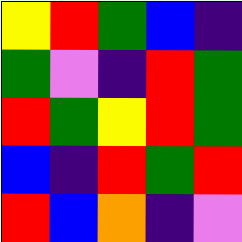[["yellow", "red", "green", "blue", "indigo"], ["green", "violet", "indigo", "red", "green"], ["red", "green", "yellow", "red", "green"], ["blue", "indigo", "red", "green", "red"], ["red", "blue", "orange", "indigo", "violet"]]